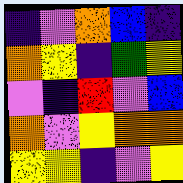[["indigo", "violet", "orange", "blue", "indigo"], ["orange", "yellow", "indigo", "green", "yellow"], ["violet", "indigo", "red", "violet", "blue"], ["orange", "violet", "yellow", "orange", "orange"], ["yellow", "yellow", "indigo", "violet", "yellow"]]